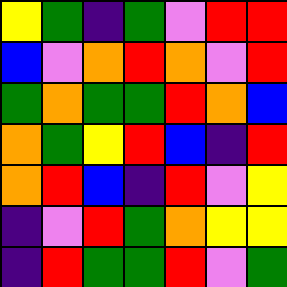[["yellow", "green", "indigo", "green", "violet", "red", "red"], ["blue", "violet", "orange", "red", "orange", "violet", "red"], ["green", "orange", "green", "green", "red", "orange", "blue"], ["orange", "green", "yellow", "red", "blue", "indigo", "red"], ["orange", "red", "blue", "indigo", "red", "violet", "yellow"], ["indigo", "violet", "red", "green", "orange", "yellow", "yellow"], ["indigo", "red", "green", "green", "red", "violet", "green"]]